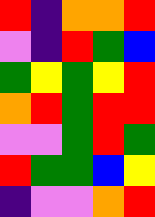[["red", "indigo", "orange", "orange", "red"], ["violet", "indigo", "red", "green", "blue"], ["green", "yellow", "green", "yellow", "red"], ["orange", "red", "green", "red", "red"], ["violet", "violet", "green", "red", "green"], ["red", "green", "green", "blue", "yellow"], ["indigo", "violet", "violet", "orange", "red"]]